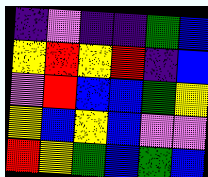[["indigo", "violet", "indigo", "indigo", "green", "blue"], ["yellow", "red", "yellow", "red", "indigo", "blue"], ["violet", "red", "blue", "blue", "green", "yellow"], ["yellow", "blue", "yellow", "blue", "violet", "violet"], ["red", "yellow", "green", "blue", "green", "blue"]]